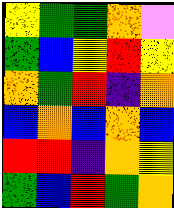[["yellow", "green", "green", "orange", "violet"], ["green", "blue", "yellow", "red", "yellow"], ["orange", "green", "red", "indigo", "orange"], ["blue", "orange", "blue", "orange", "blue"], ["red", "red", "indigo", "orange", "yellow"], ["green", "blue", "red", "green", "orange"]]